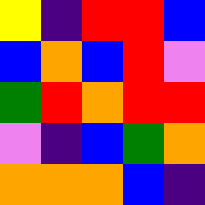[["yellow", "indigo", "red", "red", "blue"], ["blue", "orange", "blue", "red", "violet"], ["green", "red", "orange", "red", "red"], ["violet", "indigo", "blue", "green", "orange"], ["orange", "orange", "orange", "blue", "indigo"]]